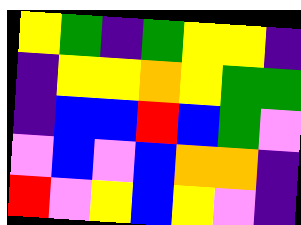[["yellow", "green", "indigo", "green", "yellow", "yellow", "indigo"], ["indigo", "yellow", "yellow", "orange", "yellow", "green", "green"], ["indigo", "blue", "blue", "red", "blue", "green", "violet"], ["violet", "blue", "violet", "blue", "orange", "orange", "indigo"], ["red", "violet", "yellow", "blue", "yellow", "violet", "indigo"]]